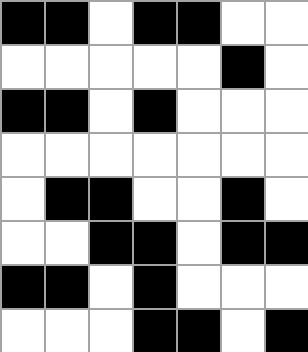[["black", "black", "white", "black", "black", "white", "white"], ["white", "white", "white", "white", "white", "black", "white"], ["black", "black", "white", "black", "white", "white", "white"], ["white", "white", "white", "white", "white", "white", "white"], ["white", "black", "black", "white", "white", "black", "white"], ["white", "white", "black", "black", "white", "black", "black"], ["black", "black", "white", "black", "white", "white", "white"], ["white", "white", "white", "black", "black", "white", "black"]]